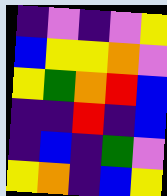[["indigo", "violet", "indigo", "violet", "yellow"], ["blue", "yellow", "yellow", "orange", "violet"], ["yellow", "green", "orange", "red", "blue"], ["indigo", "indigo", "red", "indigo", "blue"], ["indigo", "blue", "indigo", "green", "violet"], ["yellow", "orange", "indigo", "blue", "yellow"]]